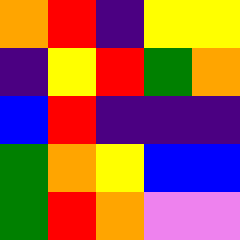[["orange", "red", "indigo", "yellow", "yellow"], ["indigo", "yellow", "red", "green", "orange"], ["blue", "red", "indigo", "indigo", "indigo"], ["green", "orange", "yellow", "blue", "blue"], ["green", "red", "orange", "violet", "violet"]]